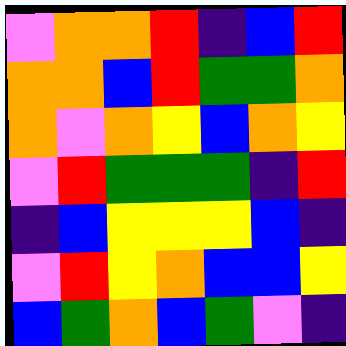[["violet", "orange", "orange", "red", "indigo", "blue", "red"], ["orange", "orange", "blue", "red", "green", "green", "orange"], ["orange", "violet", "orange", "yellow", "blue", "orange", "yellow"], ["violet", "red", "green", "green", "green", "indigo", "red"], ["indigo", "blue", "yellow", "yellow", "yellow", "blue", "indigo"], ["violet", "red", "yellow", "orange", "blue", "blue", "yellow"], ["blue", "green", "orange", "blue", "green", "violet", "indigo"]]